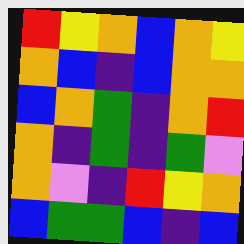[["red", "yellow", "orange", "blue", "orange", "yellow"], ["orange", "blue", "indigo", "blue", "orange", "orange"], ["blue", "orange", "green", "indigo", "orange", "red"], ["orange", "indigo", "green", "indigo", "green", "violet"], ["orange", "violet", "indigo", "red", "yellow", "orange"], ["blue", "green", "green", "blue", "indigo", "blue"]]